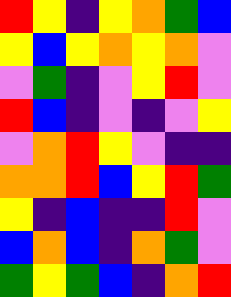[["red", "yellow", "indigo", "yellow", "orange", "green", "blue"], ["yellow", "blue", "yellow", "orange", "yellow", "orange", "violet"], ["violet", "green", "indigo", "violet", "yellow", "red", "violet"], ["red", "blue", "indigo", "violet", "indigo", "violet", "yellow"], ["violet", "orange", "red", "yellow", "violet", "indigo", "indigo"], ["orange", "orange", "red", "blue", "yellow", "red", "green"], ["yellow", "indigo", "blue", "indigo", "indigo", "red", "violet"], ["blue", "orange", "blue", "indigo", "orange", "green", "violet"], ["green", "yellow", "green", "blue", "indigo", "orange", "red"]]